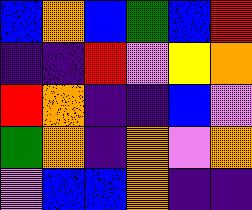[["blue", "orange", "blue", "green", "blue", "red"], ["indigo", "indigo", "red", "violet", "yellow", "orange"], ["red", "orange", "indigo", "indigo", "blue", "violet"], ["green", "orange", "indigo", "orange", "violet", "orange"], ["violet", "blue", "blue", "orange", "indigo", "indigo"]]